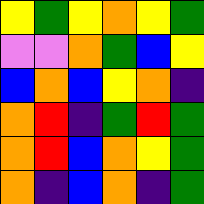[["yellow", "green", "yellow", "orange", "yellow", "green"], ["violet", "violet", "orange", "green", "blue", "yellow"], ["blue", "orange", "blue", "yellow", "orange", "indigo"], ["orange", "red", "indigo", "green", "red", "green"], ["orange", "red", "blue", "orange", "yellow", "green"], ["orange", "indigo", "blue", "orange", "indigo", "green"]]